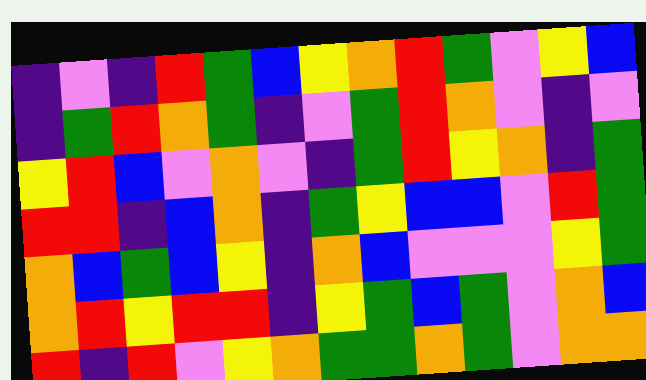[["indigo", "violet", "indigo", "red", "green", "blue", "yellow", "orange", "red", "green", "violet", "yellow", "blue"], ["indigo", "green", "red", "orange", "green", "indigo", "violet", "green", "red", "orange", "violet", "indigo", "violet"], ["yellow", "red", "blue", "violet", "orange", "violet", "indigo", "green", "red", "yellow", "orange", "indigo", "green"], ["red", "red", "indigo", "blue", "orange", "indigo", "green", "yellow", "blue", "blue", "violet", "red", "green"], ["orange", "blue", "green", "blue", "yellow", "indigo", "orange", "blue", "violet", "violet", "violet", "yellow", "green"], ["orange", "red", "yellow", "red", "red", "indigo", "yellow", "green", "blue", "green", "violet", "orange", "blue"], ["red", "indigo", "red", "violet", "yellow", "orange", "green", "green", "orange", "green", "violet", "orange", "orange"]]